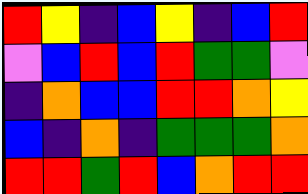[["red", "yellow", "indigo", "blue", "yellow", "indigo", "blue", "red"], ["violet", "blue", "red", "blue", "red", "green", "green", "violet"], ["indigo", "orange", "blue", "blue", "red", "red", "orange", "yellow"], ["blue", "indigo", "orange", "indigo", "green", "green", "green", "orange"], ["red", "red", "green", "red", "blue", "orange", "red", "red"]]